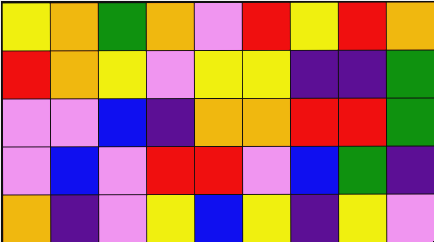[["yellow", "orange", "green", "orange", "violet", "red", "yellow", "red", "orange"], ["red", "orange", "yellow", "violet", "yellow", "yellow", "indigo", "indigo", "green"], ["violet", "violet", "blue", "indigo", "orange", "orange", "red", "red", "green"], ["violet", "blue", "violet", "red", "red", "violet", "blue", "green", "indigo"], ["orange", "indigo", "violet", "yellow", "blue", "yellow", "indigo", "yellow", "violet"]]